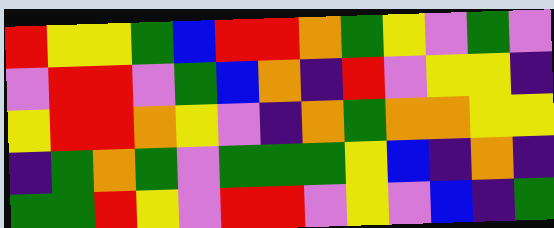[["red", "yellow", "yellow", "green", "blue", "red", "red", "orange", "green", "yellow", "violet", "green", "violet"], ["violet", "red", "red", "violet", "green", "blue", "orange", "indigo", "red", "violet", "yellow", "yellow", "indigo"], ["yellow", "red", "red", "orange", "yellow", "violet", "indigo", "orange", "green", "orange", "orange", "yellow", "yellow"], ["indigo", "green", "orange", "green", "violet", "green", "green", "green", "yellow", "blue", "indigo", "orange", "indigo"], ["green", "green", "red", "yellow", "violet", "red", "red", "violet", "yellow", "violet", "blue", "indigo", "green"]]